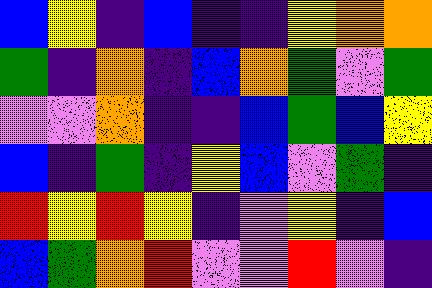[["blue", "yellow", "indigo", "blue", "indigo", "indigo", "yellow", "orange", "orange"], ["green", "indigo", "orange", "indigo", "blue", "orange", "green", "violet", "green"], ["violet", "violet", "orange", "indigo", "indigo", "blue", "green", "blue", "yellow"], ["blue", "indigo", "green", "indigo", "yellow", "blue", "violet", "green", "indigo"], ["red", "yellow", "red", "yellow", "indigo", "violet", "yellow", "indigo", "blue"], ["blue", "green", "orange", "red", "violet", "violet", "red", "violet", "indigo"]]